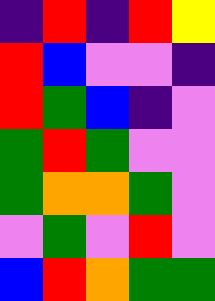[["indigo", "red", "indigo", "red", "yellow"], ["red", "blue", "violet", "violet", "indigo"], ["red", "green", "blue", "indigo", "violet"], ["green", "red", "green", "violet", "violet"], ["green", "orange", "orange", "green", "violet"], ["violet", "green", "violet", "red", "violet"], ["blue", "red", "orange", "green", "green"]]